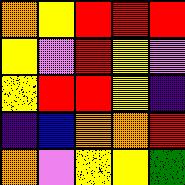[["orange", "yellow", "red", "red", "red"], ["yellow", "violet", "red", "yellow", "violet"], ["yellow", "red", "red", "yellow", "indigo"], ["indigo", "blue", "orange", "orange", "red"], ["orange", "violet", "yellow", "yellow", "green"]]